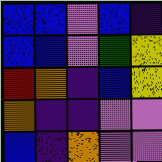[["blue", "blue", "violet", "blue", "indigo"], ["blue", "blue", "violet", "green", "yellow"], ["red", "orange", "indigo", "blue", "yellow"], ["orange", "indigo", "indigo", "violet", "violet"], ["blue", "indigo", "orange", "violet", "violet"]]